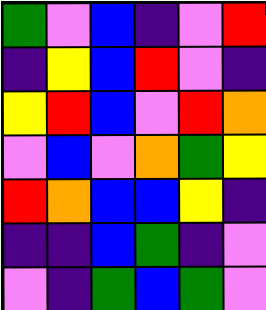[["green", "violet", "blue", "indigo", "violet", "red"], ["indigo", "yellow", "blue", "red", "violet", "indigo"], ["yellow", "red", "blue", "violet", "red", "orange"], ["violet", "blue", "violet", "orange", "green", "yellow"], ["red", "orange", "blue", "blue", "yellow", "indigo"], ["indigo", "indigo", "blue", "green", "indigo", "violet"], ["violet", "indigo", "green", "blue", "green", "violet"]]